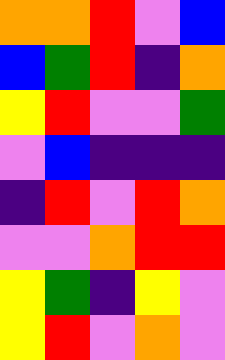[["orange", "orange", "red", "violet", "blue"], ["blue", "green", "red", "indigo", "orange"], ["yellow", "red", "violet", "violet", "green"], ["violet", "blue", "indigo", "indigo", "indigo"], ["indigo", "red", "violet", "red", "orange"], ["violet", "violet", "orange", "red", "red"], ["yellow", "green", "indigo", "yellow", "violet"], ["yellow", "red", "violet", "orange", "violet"]]